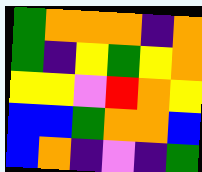[["green", "orange", "orange", "orange", "indigo", "orange"], ["green", "indigo", "yellow", "green", "yellow", "orange"], ["yellow", "yellow", "violet", "red", "orange", "yellow"], ["blue", "blue", "green", "orange", "orange", "blue"], ["blue", "orange", "indigo", "violet", "indigo", "green"]]